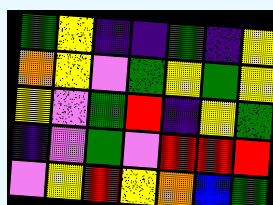[["green", "yellow", "indigo", "indigo", "green", "indigo", "yellow"], ["orange", "yellow", "violet", "green", "yellow", "green", "yellow"], ["yellow", "violet", "green", "red", "indigo", "yellow", "green"], ["indigo", "violet", "green", "violet", "red", "red", "red"], ["violet", "yellow", "red", "yellow", "orange", "blue", "green"]]